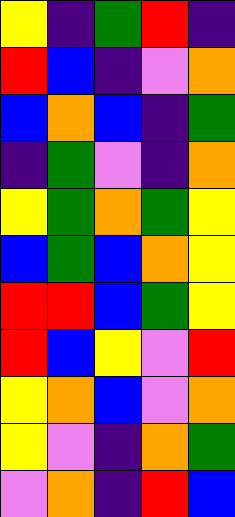[["yellow", "indigo", "green", "red", "indigo"], ["red", "blue", "indigo", "violet", "orange"], ["blue", "orange", "blue", "indigo", "green"], ["indigo", "green", "violet", "indigo", "orange"], ["yellow", "green", "orange", "green", "yellow"], ["blue", "green", "blue", "orange", "yellow"], ["red", "red", "blue", "green", "yellow"], ["red", "blue", "yellow", "violet", "red"], ["yellow", "orange", "blue", "violet", "orange"], ["yellow", "violet", "indigo", "orange", "green"], ["violet", "orange", "indigo", "red", "blue"]]